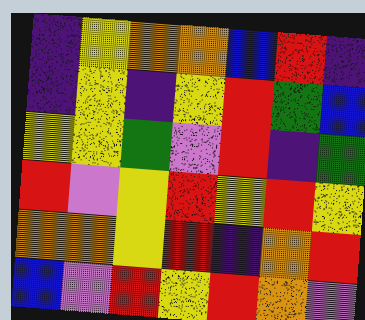[["indigo", "yellow", "orange", "orange", "blue", "red", "indigo"], ["indigo", "yellow", "indigo", "yellow", "red", "green", "blue"], ["yellow", "yellow", "green", "violet", "red", "indigo", "green"], ["red", "violet", "yellow", "red", "yellow", "red", "yellow"], ["orange", "orange", "yellow", "red", "indigo", "orange", "red"], ["blue", "violet", "red", "yellow", "red", "orange", "violet"]]